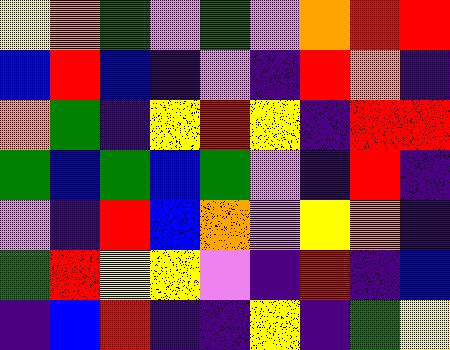[["yellow", "orange", "green", "violet", "green", "violet", "orange", "red", "red"], ["blue", "red", "blue", "indigo", "violet", "indigo", "red", "orange", "indigo"], ["orange", "green", "indigo", "yellow", "red", "yellow", "indigo", "red", "red"], ["green", "blue", "green", "blue", "green", "violet", "indigo", "red", "indigo"], ["violet", "indigo", "red", "blue", "orange", "violet", "yellow", "orange", "indigo"], ["green", "red", "yellow", "yellow", "violet", "indigo", "red", "indigo", "blue"], ["indigo", "blue", "red", "indigo", "indigo", "yellow", "indigo", "green", "yellow"]]